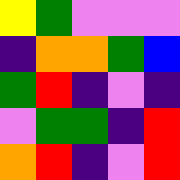[["yellow", "green", "violet", "violet", "violet"], ["indigo", "orange", "orange", "green", "blue"], ["green", "red", "indigo", "violet", "indigo"], ["violet", "green", "green", "indigo", "red"], ["orange", "red", "indigo", "violet", "red"]]